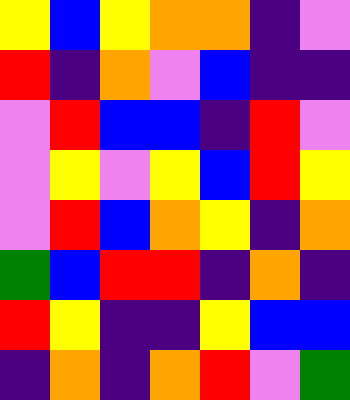[["yellow", "blue", "yellow", "orange", "orange", "indigo", "violet"], ["red", "indigo", "orange", "violet", "blue", "indigo", "indigo"], ["violet", "red", "blue", "blue", "indigo", "red", "violet"], ["violet", "yellow", "violet", "yellow", "blue", "red", "yellow"], ["violet", "red", "blue", "orange", "yellow", "indigo", "orange"], ["green", "blue", "red", "red", "indigo", "orange", "indigo"], ["red", "yellow", "indigo", "indigo", "yellow", "blue", "blue"], ["indigo", "orange", "indigo", "orange", "red", "violet", "green"]]